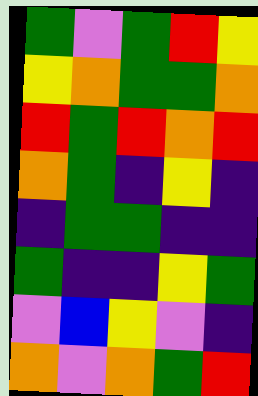[["green", "violet", "green", "red", "yellow"], ["yellow", "orange", "green", "green", "orange"], ["red", "green", "red", "orange", "red"], ["orange", "green", "indigo", "yellow", "indigo"], ["indigo", "green", "green", "indigo", "indigo"], ["green", "indigo", "indigo", "yellow", "green"], ["violet", "blue", "yellow", "violet", "indigo"], ["orange", "violet", "orange", "green", "red"]]